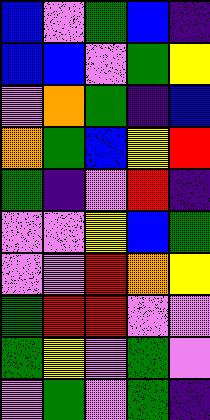[["blue", "violet", "green", "blue", "indigo"], ["blue", "blue", "violet", "green", "yellow"], ["violet", "orange", "green", "indigo", "blue"], ["orange", "green", "blue", "yellow", "red"], ["green", "indigo", "violet", "red", "indigo"], ["violet", "violet", "yellow", "blue", "green"], ["violet", "violet", "red", "orange", "yellow"], ["green", "red", "red", "violet", "violet"], ["green", "yellow", "violet", "green", "violet"], ["violet", "green", "violet", "green", "indigo"]]